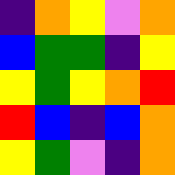[["indigo", "orange", "yellow", "violet", "orange"], ["blue", "green", "green", "indigo", "yellow"], ["yellow", "green", "yellow", "orange", "red"], ["red", "blue", "indigo", "blue", "orange"], ["yellow", "green", "violet", "indigo", "orange"]]